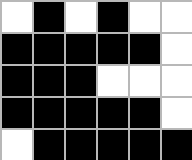[["white", "black", "white", "black", "white", "white"], ["black", "black", "black", "black", "black", "white"], ["black", "black", "black", "white", "white", "white"], ["black", "black", "black", "black", "black", "white"], ["white", "black", "black", "black", "black", "black"]]